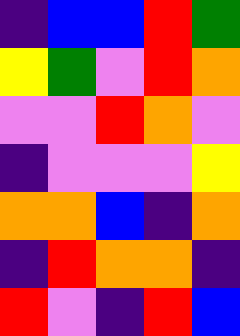[["indigo", "blue", "blue", "red", "green"], ["yellow", "green", "violet", "red", "orange"], ["violet", "violet", "red", "orange", "violet"], ["indigo", "violet", "violet", "violet", "yellow"], ["orange", "orange", "blue", "indigo", "orange"], ["indigo", "red", "orange", "orange", "indigo"], ["red", "violet", "indigo", "red", "blue"]]